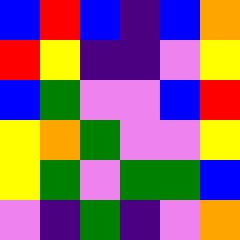[["blue", "red", "blue", "indigo", "blue", "orange"], ["red", "yellow", "indigo", "indigo", "violet", "yellow"], ["blue", "green", "violet", "violet", "blue", "red"], ["yellow", "orange", "green", "violet", "violet", "yellow"], ["yellow", "green", "violet", "green", "green", "blue"], ["violet", "indigo", "green", "indigo", "violet", "orange"]]